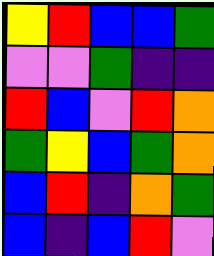[["yellow", "red", "blue", "blue", "green"], ["violet", "violet", "green", "indigo", "indigo"], ["red", "blue", "violet", "red", "orange"], ["green", "yellow", "blue", "green", "orange"], ["blue", "red", "indigo", "orange", "green"], ["blue", "indigo", "blue", "red", "violet"]]